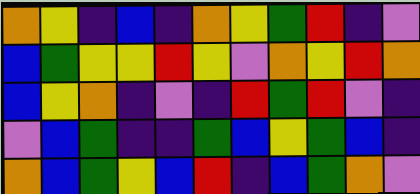[["orange", "yellow", "indigo", "blue", "indigo", "orange", "yellow", "green", "red", "indigo", "violet"], ["blue", "green", "yellow", "yellow", "red", "yellow", "violet", "orange", "yellow", "red", "orange"], ["blue", "yellow", "orange", "indigo", "violet", "indigo", "red", "green", "red", "violet", "indigo"], ["violet", "blue", "green", "indigo", "indigo", "green", "blue", "yellow", "green", "blue", "indigo"], ["orange", "blue", "green", "yellow", "blue", "red", "indigo", "blue", "green", "orange", "violet"]]